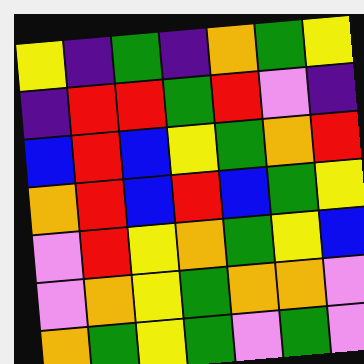[["yellow", "indigo", "green", "indigo", "orange", "green", "yellow"], ["indigo", "red", "red", "green", "red", "violet", "indigo"], ["blue", "red", "blue", "yellow", "green", "orange", "red"], ["orange", "red", "blue", "red", "blue", "green", "yellow"], ["violet", "red", "yellow", "orange", "green", "yellow", "blue"], ["violet", "orange", "yellow", "green", "orange", "orange", "violet"], ["orange", "green", "yellow", "green", "violet", "green", "violet"]]